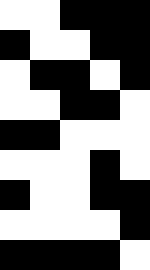[["white", "white", "black", "black", "black"], ["black", "white", "white", "black", "black"], ["white", "black", "black", "white", "black"], ["white", "white", "black", "black", "white"], ["black", "black", "white", "white", "white"], ["white", "white", "white", "black", "white"], ["black", "white", "white", "black", "black"], ["white", "white", "white", "white", "black"], ["black", "black", "black", "black", "white"]]